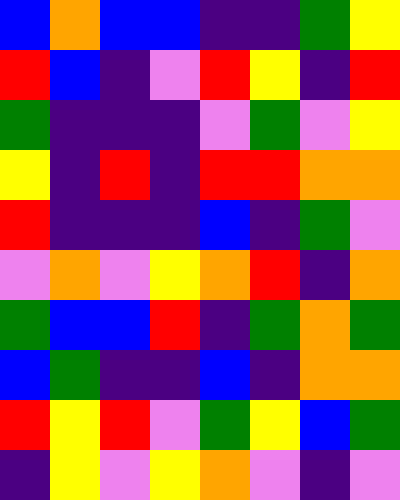[["blue", "orange", "blue", "blue", "indigo", "indigo", "green", "yellow"], ["red", "blue", "indigo", "violet", "red", "yellow", "indigo", "red"], ["green", "indigo", "indigo", "indigo", "violet", "green", "violet", "yellow"], ["yellow", "indigo", "red", "indigo", "red", "red", "orange", "orange"], ["red", "indigo", "indigo", "indigo", "blue", "indigo", "green", "violet"], ["violet", "orange", "violet", "yellow", "orange", "red", "indigo", "orange"], ["green", "blue", "blue", "red", "indigo", "green", "orange", "green"], ["blue", "green", "indigo", "indigo", "blue", "indigo", "orange", "orange"], ["red", "yellow", "red", "violet", "green", "yellow", "blue", "green"], ["indigo", "yellow", "violet", "yellow", "orange", "violet", "indigo", "violet"]]